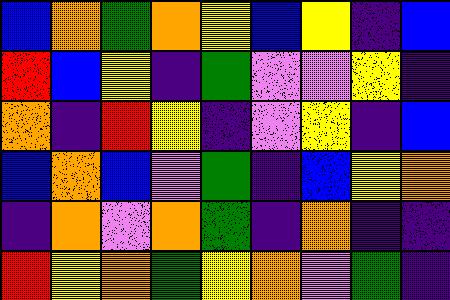[["blue", "orange", "green", "orange", "yellow", "blue", "yellow", "indigo", "blue"], ["red", "blue", "yellow", "indigo", "green", "violet", "violet", "yellow", "indigo"], ["orange", "indigo", "red", "yellow", "indigo", "violet", "yellow", "indigo", "blue"], ["blue", "orange", "blue", "violet", "green", "indigo", "blue", "yellow", "orange"], ["indigo", "orange", "violet", "orange", "green", "indigo", "orange", "indigo", "indigo"], ["red", "yellow", "orange", "green", "yellow", "orange", "violet", "green", "indigo"]]